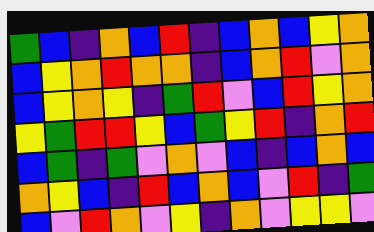[["green", "blue", "indigo", "orange", "blue", "red", "indigo", "blue", "orange", "blue", "yellow", "orange"], ["blue", "yellow", "orange", "red", "orange", "orange", "indigo", "blue", "orange", "red", "violet", "orange"], ["blue", "yellow", "orange", "yellow", "indigo", "green", "red", "violet", "blue", "red", "yellow", "orange"], ["yellow", "green", "red", "red", "yellow", "blue", "green", "yellow", "red", "indigo", "orange", "red"], ["blue", "green", "indigo", "green", "violet", "orange", "violet", "blue", "indigo", "blue", "orange", "blue"], ["orange", "yellow", "blue", "indigo", "red", "blue", "orange", "blue", "violet", "red", "indigo", "green"], ["blue", "violet", "red", "orange", "violet", "yellow", "indigo", "orange", "violet", "yellow", "yellow", "violet"]]